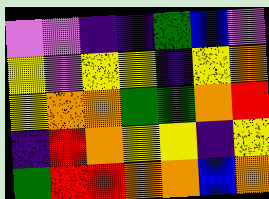[["violet", "violet", "indigo", "indigo", "green", "blue", "violet"], ["yellow", "violet", "yellow", "yellow", "indigo", "yellow", "orange"], ["yellow", "orange", "orange", "green", "green", "orange", "red"], ["indigo", "red", "orange", "yellow", "yellow", "indigo", "yellow"], ["green", "red", "red", "orange", "orange", "blue", "orange"]]